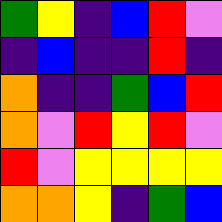[["green", "yellow", "indigo", "blue", "red", "violet"], ["indigo", "blue", "indigo", "indigo", "red", "indigo"], ["orange", "indigo", "indigo", "green", "blue", "red"], ["orange", "violet", "red", "yellow", "red", "violet"], ["red", "violet", "yellow", "yellow", "yellow", "yellow"], ["orange", "orange", "yellow", "indigo", "green", "blue"]]